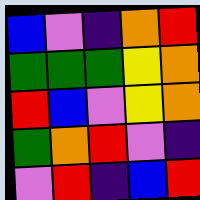[["blue", "violet", "indigo", "orange", "red"], ["green", "green", "green", "yellow", "orange"], ["red", "blue", "violet", "yellow", "orange"], ["green", "orange", "red", "violet", "indigo"], ["violet", "red", "indigo", "blue", "red"]]